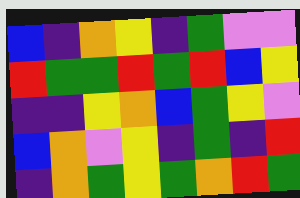[["blue", "indigo", "orange", "yellow", "indigo", "green", "violet", "violet"], ["red", "green", "green", "red", "green", "red", "blue", "yellow"], ["indigo", "indigo", "yellow", "orange", "blue", "green", "yellow", "violet"], ["blue", "orange", "violet", "yellow", "indigo", "green", "indigo", "red"], ["indigo", "orange", "green", "yellow", "green", "orange", "red", "green"]]